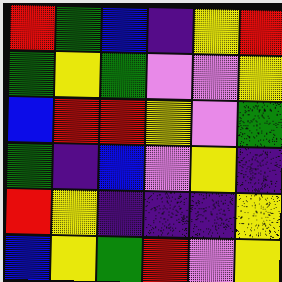[["red", "green", "blue", "indigo", "yellow", "red"], ["green", "yellow", "green", "violet", "violet", "yellow"], ["blue", "red", "red", "yellow", "violet", "green"], ["green", "indigo", "blue", "violet", "yellow", "indigo"], ["red", "yellow", "indigo", "indigo", "indigo", "yellow"], ["blue", "yellow", "green", "red", "violet", "yellow"]]